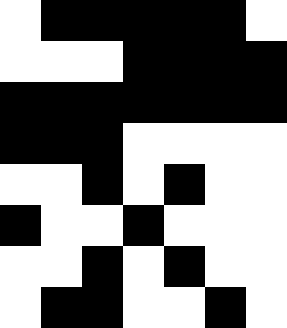[["white", "black", "black", "black", "black", "black", "white"], ["white", "white", "white", "black", "black", "black", "black"], ["black", "black", "black", "black", "black", "black", "black"], ["black", "black", "black", "white", "white", "white", "white"], ["white", "white", "black", "white", "black", "white", "white"], ["black", "white", "white", "black", "white", "white", "white"], ["white", "white", "black", "white", "black", "white", "white"], ["white", "black", "black", "white", "white", "black", "white"]]